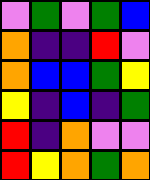[["violet", "green", "violet", "green", "blue"], ["orange", "indigo", "indigo", "red", "violet"], ["orange", "blue", "blue", "green", "yellow"], ["yellow", "indigo", "blue", "indigo", "green"], ["red", "indigo", "orange", "violet", "violet"], ["red", "yellow", "orange", "green", "orange"]]